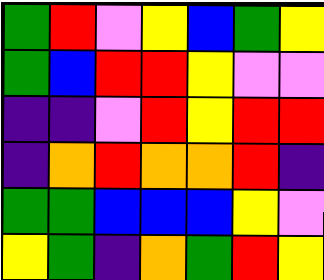[["green", "red", "violet", "yellow", "blue", "green", "yellow"], ["green", "blue", "red", "red", "yellow", "violet", "violet"], ["indigo", "indigo", "violet", "red", "yellow", "red", "red"], ["indigo", "orange", "red", "orange", "orange", "red", "indigo"], ["green", "green", "blue", "blue", "blue", "yellow", "violet"], ["yellow", "green", "indigo", "orange", "green", "red", "yellow"]]